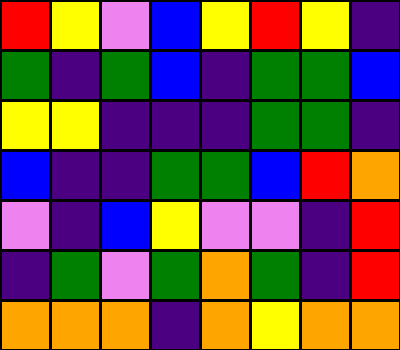[["red", "yellow", "violet", "blue", "yellow", "red", "yellow", "indigo"], ["green", "indigo", "green", "blue", "indigo", "green", "green", "blue"], ["yellow", "yellow", "indigo", "indigo", "indigo", "green", "green", "indigo"], ["blue", "indigo", "indigo", "green", "green", "blue", "red", "orange"], ["violet", "indigo", "blue", "yellow", "violet", "violet", "indigo", "red"], ["indigo", "green", "violet", "green", "orange", "green", "indigo", "red"], ["orange", "orange", "orange", "indigo", "orange", "yellow", "orange", "orange"]]